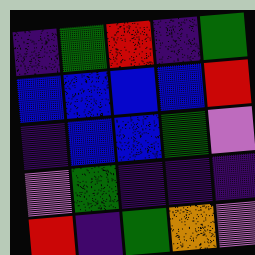[["indigo", "green", "red", "indigo", "green"], ["blue", "blue", "blue", "blue", "red"], ["indigo", "blue", "blue", "green", "violet"], ["violet", "green", "indigo", "indigo", "indigo"], ["red", "indigo", "green", "orange", "violet"]]